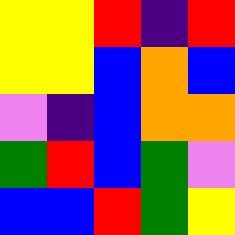[["yellow", "yellow", "red", "indigo", "red"], ["yellow", "yellow", "blue", "orange", "blue"], ["violet", "indigo", "blue", "orange", "orange"], ["green", "red", "blue", "green", "violet"], ["blue", "blue", "red", "green", "yellow"]]